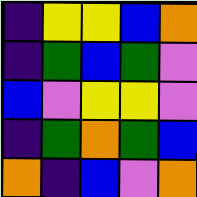[["indigo", "yellow", "yellow", "blue", "orange"], ["indigo", "green", "blue", "green", "violet"], ["blue", "violet", "yellow", "yellow", "violet"], ["indigo", "green", "orange", "green", "blue"], ["orange", "indigo", "blue", "violet", "orange"]]